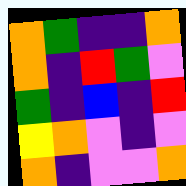[["orange", "green", "indigo", "indigo", "orange"], ["orange", "indigo", "red", "green", "violet"], ["green", "indigo", "blue", "indigo", "red"], ["yellow", "orange", "violet", "indigo", "violet"], ["orange", "indigo", "violet", "violet", "orange"]]